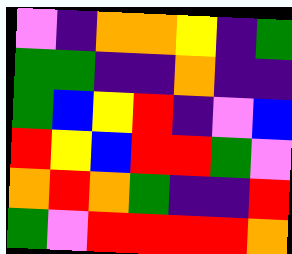[["violet", "indigo", "orange", "orange", "yellow", "indigo", "green"], ["green", "green", "indigo", "indigo", "orange", "indigo", "indigo"], ["green", "blue", "yellow", "red", "indigo", "violet", "blue"], ["red", "yellow", "blue", "red", "red", "green", "violet"], ["orange", "red", "orange", "green", "indigo", "indigo", "red"], ["green", "violet", "red", "red", "red", "red", "orange"]]